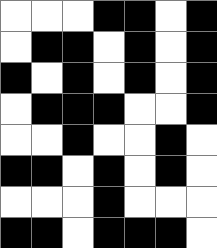[["white", "white", "white", "black", "black", "white", "black"], ["white", "black", "black", "white", "black", "white", "black"], ["black", "white", "black", "white", "black", "white", "black"], ["white", "black", "black", "black", "white", "white", "black"], ["white", "white", "black", "white", "white", "black", "white"], ["black", "black", "white", "black", "white", "black", "white"], ["white", "white", "white", "black", "white", "white", "white"], ["black", "black", "white", "black", "black", "black", "white"]]